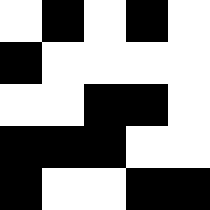[["white", "black", "white", "black", "white"], ["black", "white", "white", "white", "white"], ["white", "white", "black", "black", "white"], ["black", "black", "black", "white", "white"], ["black", "white", "white", "black", "black"]]